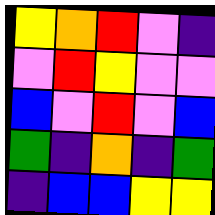[["yellow", "orange", "red", "violet", "indigo"], ["violet", "red", "yellow", "violet", "violet"], ["blue", "violet", "red", "violet", "blue"], ["green", "indigo", "orange", "indigo", "green"], ["indigo", "blue", "blue", "yellow", "yellow"]]